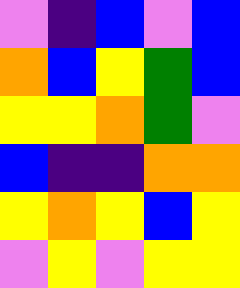[["violet", "indigo", "blue", "violet", "blue"], ["orange", "blue", "yellow", "green", "blue"], ["yellow", "yellow", "orange", "green", "violet"], ["blue", "indigo", "indigo", "orange", "orange"], ["yellow", "orange", "yellow", "blue", "yellow"], ["violet", "yellow", "violet", "yellow", "yellow"]]